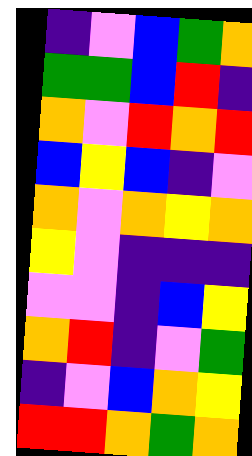[["indigo", "violet", "blue", "green", "orange"], ["green", "green", "blue", "red", "indigo"], ["orange", "violet", "red", "orange", "red"], ["blue", "yellow", "blue", "indigo", "violet"], ["orange", "violet", "orange", "yellow", "orange"], ["yellow", "violet", "indigo", "indigo", "indigo"], ["violet", "violet", "indigo", "blue", "yellow"], ["orange", "red", "indigo", "violet", "green"], ["indigo", "violet", "blue", "orange", "yellow"], ["red", "red", "orange", "green", "orange"]]